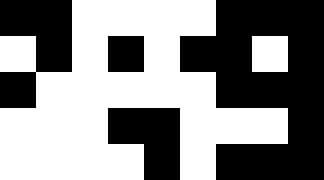[["black", "black", "white", "white", "white", "white", "black", "black", "black"], ["white", "black", "white", "black", "white", "black", "black", "white", "black"], ["black", "white", "white", "white", "white", "white", "black", "black", "black"], ["white", "white", "white", "black", "black", "white", "white", "white", "black"], ["white", "white", "white", "white", "black", "white", "black", "black", "black"]]